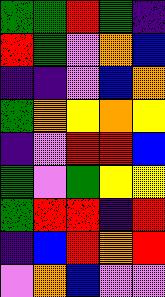[["green", "green", "red", "green", "indigo"], ["red", "green", "violet", "orange", "blue"], ["indigo", "indigo", "violet", "blue", "orange"], ["green", "orange", "yellow", "orange", "yellow"], ["indigo", "violet", "red", "red", "blue"], ["green", "violet", "green", "yellow", "yellow"], ["green", "red", "red", "indigo", "red"], ["indigo", "blue", "red", "orange", "red"], ["violet", "orange", "blue", "violet", "violet"]]